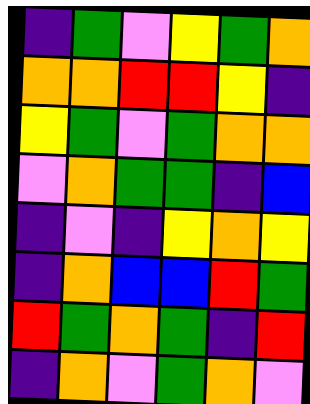[["indigo", "green", "violet", "yellow", "green", "orange"], ["orange", "orange", "red", "red", "yellow", "indigo"], ["yellow", "green", "violet", "green", "orange", "orange"], ["violet", "orange", "green", "green", "indigo", "blue"], ["indigo", "violet", "indigo", "yellow", "orange", "yellow"], ["indigo", "orange", "blue", "blue", "red", "green"], ["red", "green", "orange", "green", "indigo", "red"], ["indigo", "orange", "violet", "green", "orange", "violet"]]